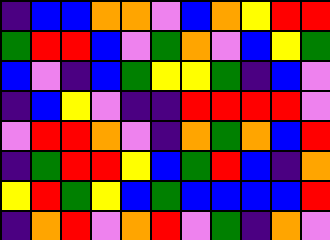[["indigo", "blue", "blue", "orange", "orange", "violet", "blue", "orange", "yellow", "red", "red"], ["green", "red", "red", "blue", "violet", "green", "orange", "violet", "blue", "yellow", "green"], ["blue", "violet", "indigo", "blue", "green", "yellow", "yellow", "green", "indigo", "blue", "violet"], ["indigo", "blue", "yellow", "violet", "indigo", "indigo", "red", "red", "red", "red", "violet"], ["violet", "red", "red", "orange", "violet", "indigo", "orange", "green", "orange", "blue", "red"], ["indigo", "green", "red", "red", "yellow", "blue", "green", "red", "blue", "indigo", "orange"], ["yellow", "red", "green", "yellow", "blue", "green", "blue", "blue", "blue", "blue", "red"], ["indigo", "orange", "red", "violet", "orange", "red", "violet", "green", "indigo", "orange", "violet"]]